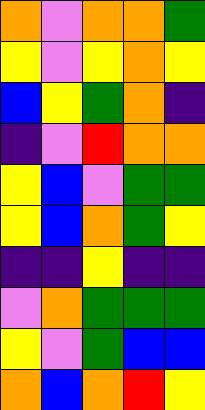[["orange", "violet", "orange", "orange", "green"], ["yellow", "violet", "yellow", "orange", "yellow"], ["blue", "yellow", "green", "orange", "indigo"], ["indigo", "violet", "red", "orange", "orange"], ["yellow", "blue", "violet", "green", "green"], ["yellow", "blue", "orange", "green", "yellow"], ["indigo", "indigo", "yellow", "indigo", "indigo"], ["violet", "orange", "green", "green", "green"], ["yellow", "violet", "green", "blue", "blue"], ["orange", "blue", "orange", "red", "yellow"]]